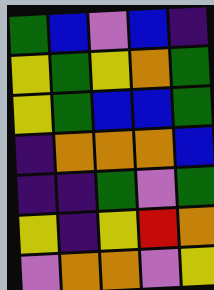[["green", "blue", "violet", "blue", "indigo"], ["yellow", "green", "yellow", "orange", "green"], ["yellow", "green", "blue", "blue", "green"], ["indigo", "orange", "orange", "orange", "blue"], ["indigo", "indigo", "green", "violet", "green"], ["yellow", "indigo", "yellow", "red", "orange"], ["violet", "orange", "orange", "violet", "yellow"]]